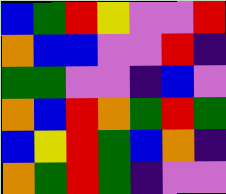[["blue", "green", "red", "yellow", "violet", "violet", "red"], ["orange", "blue", "blue", "violet", "violet", "red", "indigo"], ["green", "green", "violet", "violet", "indigo", "blue", "violet"], ["orange", "blue", "red", "orange", "green", "red", "green"], ["blue", "yellow", "red", "green", "blue", "orange", "indigo"], ["orange", "green", "red", "green", "indigo", "violet", "violet"]]